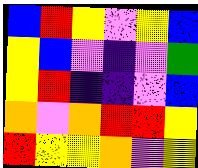[["blue", "red", "yellow", "violet", "yellow", "blue"], ["yellow", "blue", "violet", "indigo", "violet", "green"], ["yellow", "red", "indigo", "indigo", "violet", "blue"], ["orange", "violet", "orange", "red", "red", "yellow"], ["red", "yellow", "yellow", "orange", "violet", "yellow"]]